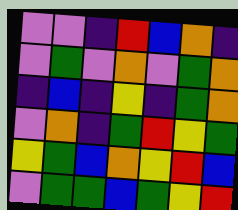[["violet", "violet", "indigo", "red", "blue", "orange", "indigo"], ["violet", "green", "violet", "orange", "violet", "green", "orange"], ["indigo", "blue", "indigo", "yellow", "indigo", "green", "orange"], ["violet", "orange", "indigo", "green", "red", "yellow", "green"], ["yellow", "green", "blue", "orange", "yellow", "red", "blue"], ["violet", "green", "green", "blue", "green", "yellow", "red"]]